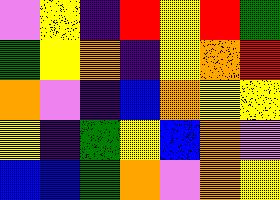[["violet", "yellow", "indigo", "red", "yellow", "red", "green"], ["green", "yellow", "orange", "indigo", "yellow", "orange", "red"], ["orange", "violet", "indigo", "blue", "orange", "yellow", "yellow"], ["yellow", "indigo", "green", "yellow", "blue", "orange", "violet"], ["blue", "blue", "green", "orange", "violet", "orange", "yellow"]]